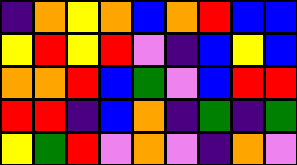[["indigo", "orange", "yellow", "orange", "blue", "orange", "red", "blue", "blue"], ["yellow", "red", "yellow", "red", "violet", "indigo", "blue", "yellow", "blue"], ["orange", "orange", "red", "blue", "green", "violet", "blue", "red", "red"], ["red", "red", "indigo", "blue", "orange", "indigo", "green", "indigo", "green"], ["yellow", "green", "red", "violet", "orange", "violet", "indigo", "orange", "violet"]]